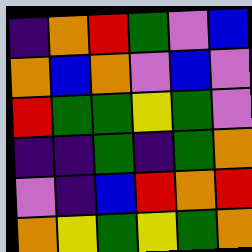[["indigo", "orange", "red", "green", "violet", "blue"], ["orange", "blue", "orange", "violet", "blue", "violet"], ["red", "green", "green", "yellow", "green", "violet"], ["indigo", "indigo", "green", "indigo", "green", "orange"], ["violet", "indigo", "blue", "red", "orange", "red"], ["orange", "yellow", "green", "yellow", "green", "orange"]]